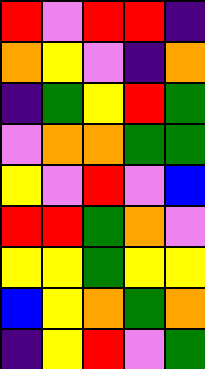[["red", "violet", "red", "red", "indigo"], ["orange", "yellow", "violet", "indigo", "orange"], ["indigo", "green", "yellow", "red", "green"], ["violet", "orange", "orange", "green", "green"], ["yellow", "violet", "red", "violet", "blue"], ["red", "red", "green", "orange", "violet"], ["yellow", "yellow", "green", "yellow", "yellow"], ["blue", "yellow", "orange", "green", "orange"], ["indigo", "yellow", "red", "violet", "green"]]